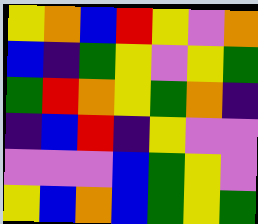[["yellow", "orange", "blue", "red", "yellow", "violet", "orange"], ["blue", "indigo", "green", "yellow", "violet", "yellow", "green"], ["green", "red", "orange", "yellow", "green", "orange", "indigo"], ["indigo", "blue", "red", "indigo", "yellow", "violet", "violet"], ["violet", "violet", "violet", "blue", "green", "yellow", "violet"], ["yellow", "blue", "orange", "blue", "green", "yellow", "green"]]